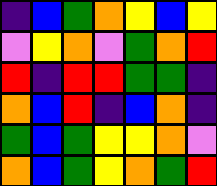[["indigo", "blue", "green", "orange", "yellow", "blue", "yellow"], ["violet", "yellow", "orange", "violet", "green", "orange", "red"], ["red", "indigo", "red", "red", "green", "green", "indigo"], ["orange", "blue", "red", "indigo", "blue", "orange", "indigo"], ["green", "blue", "green", "yellow", "yellow", "orange", "violet"], ["orange", "blue", "green", "yellow", "orange", "green", "red"]]